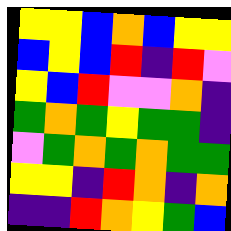[["yellow", "yellow", "blue", "orange", "blue", "yellow", "yellow"], ["blue", "yellow", "blue", "red", "indigo", "red", "violet"], ["yellow", "blue", "red", "violet", "violet", "orange", "indigo"], ["green", "orange", "green", "yellow", "green", "green", "indigo"], ["violet", "green", "orange", "green", "orange", "green", "green"], ["yellow", "yellow", "indigo", "red", "orange", "indigo", "orange"], ["indigo", "indigo", "red", "orange", "yellow", "green", "blue"]]